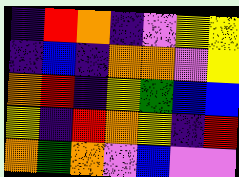[["indigo", "red", "orange", "indigo", "violet", "yellow", "yellow"], ["indigo", "blue", "indigo", "orange", "orange", "violet", "yellow"], ["orange", "red", "indigo", "yellow", "green", "blue", "blue"], ["yellow", "indigo", "red", "orange", "yellow", "indigo", "red"], ["orange", "green", "orange", "violet", "blue", "violet", "violet"]]